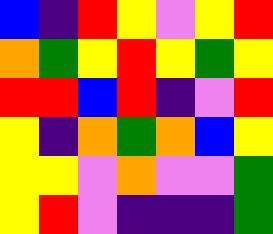[["blue", "indigo", "red", "yellow", "violet", "yellow", "red"], ["orange", "green", "yellow", "red", "yellow", "green", "yellow"], ["red", "red", "blue", "red", "indigo", "violet", "red"], ["yellow", "indigo", "orange", "green", "orange", "blue", "yellow"], ["yellow", "yellow", "violet", "orange", "violet", "violet", "green"], ["yellow", "red", "violet", "indigo", "indigo", "indigo", "green"]]